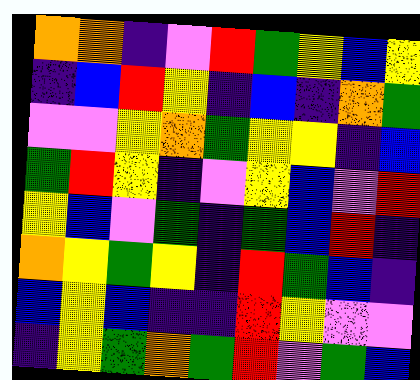[["orange", "orange", "indigo", "violet", "red", "green", "yellow", "blue", "yellow"], ["indigo", "blue", "red", "yellow", "indigo", "blue", "indigo", "orange", "green"], ["violet", "violet", "yellow", "orange", "green", "yellow", "yellow", "indigo", "blue"], ["green", "red", "yellow", "indigo", "violet", "yellow", "blue", "violet", "red"], ["yellow", "blue", "violet", "green", "indigo", "green", "blue", "red", "indigo"], ["orange", "yellow", "green", "yellow", "indigo", "red", "green", "blue", "indigo"], ["blue", "yellow", "blue", "indigo", "indigo", "red", "yellow", "violet", "violet"], ["indigo", "yellow", "green", "orange", "green", "red", "violet", "green", "blue"]]